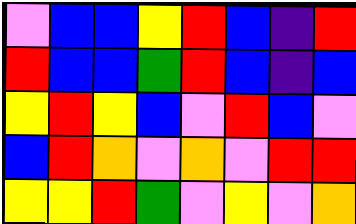[["violet", "blue", "blue", "yellow", "red", "blue", "indigo", "red"], ["red", "blue", "blue", "green", "red", "blue", "indigo", "blue"], ["yellow", "red", "yellow", "blue", "violet", "red", "blue", "violet"], ["blue", "red", "orange", "violet", "orange", "violet", "red", "red"], ["yellow", "yellow", "red", "green", "violet", "yellow", "violet", "orange"]]